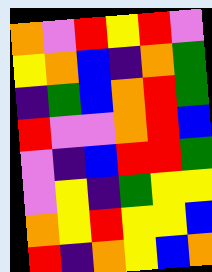[["orange", "violet", "red", "yellow", "red", "violet"], ["yellow", "orange", "blue", "indigo", "orange", "green"], ["indigo", "green", "blue", "orange", "red", "green"], ["red", "violet", "violet", "orange", "red", "blue"], ["violet", "indigo", "blue", "red", "red", "green"], ["violet", "yellow", "indigo", "green", "yellow", "yellow"], ["orange", "yellow", "red", "yellow", "yellow", "blue"], ["red", "indigo", "orange", "yellow", "blue", "orange"]]